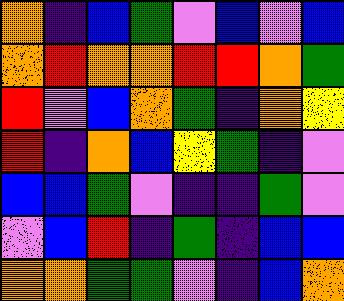[["orange", "indigo", "blue", "green", "violet", "blue", "violet", "blue"], ["orange", "red", "orange", "orange", "red", "red", "orange", "green"], ["red", "violet", "blue", "orange", "green", "indigo", "orange", "yellow"], ["red", "indigo", "orange", "blue", "yellow", "green", "indigo", "violet"], ["blue", "blue", "green", "violet", "indigo", "indigo", "green", "violet"], ["violet", "blue", "red", "indigo", "green", "indigo", "blue", "blue"], ["orange", "orange", "green", "green", "violet", "indigo", "blue", "orange"]]